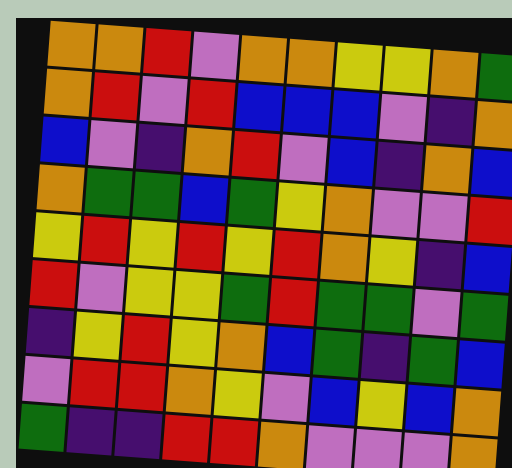[["orange", "orange", "red", "violet", "orange", "orange", "yellow", "yellow", "orange", "green"], ["orange", "red", "violet", "red", "blue", "blue", "blue", "violet", "indigo", "orange"], ["blue", "violet", "indigo", "orange", "red", "violet", "blue", "indigo", "orange", "blue"], ["orange", "green", "green", "blue", "green", "yellow", "orange", "violet", "violet", "red"], ["yellow", "red", "yellow", "red", "yellow", "red", "orange", "yellow", "indigo", "blue"], ["red", "violet", "yellow", "yellow", "green", "red", "green", "green", "violet", "green"], ["indigo", "yellow", "red", "yellow", "orange", "blue", "green", "indigo", "green", "blue"], ["violet", "red", "red", "orange", "yellow", "violet", "blue", "yellow", "blue", "orange"], ["green", "indigo", "indigo", "red", "red", "orange", "violet", "violet", "violet", "orange"]]